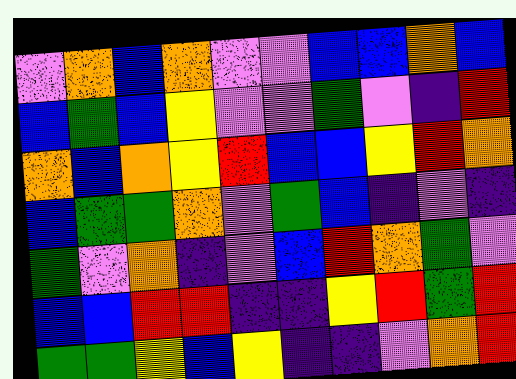[["violet", "orange", "blue", "orange", "violet", "violet", "blue", "blue", "orange", "blue"], ["blue", "green", "blue", "yellow", "violet", "violet", "green", "violet", "indigo", "red"], ["orange", "blue", "orange", "yellow", "red", "blue", "blue", "yellow", "red", "orange"], ["blue", "green", "green", "orange", "violet", "green", "blue", "indigo", "violet", "indigo"], ["green", "violet", "orange", "indigo", "violet", "blue", "red", "orange", "green", "violet"], ["blue", "blue", "red", "red", "indigo", "indigo", "yellow", "red", "green", "red"], ["green", "green", "yellow", "blue", "yellow", "indigo", "indigo", "violet", "orange", "red"]]